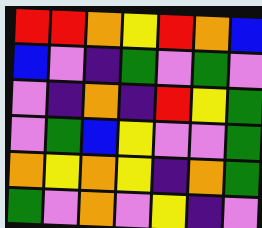[["red", "red", "orange", "yellow", "red", "orange", "blue"], ["blue", "violet", "indigo", "green", "violet", "green", "violet"], ["violet", "indigo", "orange", "indigo", "red", "yellow", "green"], ["violet", "green", "blue", "yellow", "violet", "violet", "green"], ["orange", "yellow", "orange", "yellow", "indigo", "orange", "green"], ["green", "violet", "orange", "violet", "yellow", "indigo", "violet"]]